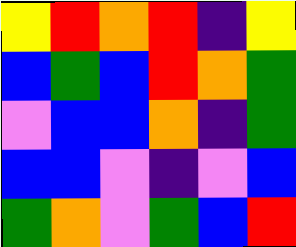[["yellow", "red", "orange", "red", "indigo", "yellow"], ["blue", "green", "blue", "red", "orange", "green"], ["violet", "blue", "blue", "orange", "indigo", "green"], ["blue", "blue", "violet", "indigo", "violet", "blue"], ["green", "orange", "violet", "green", "blue", "red"]]